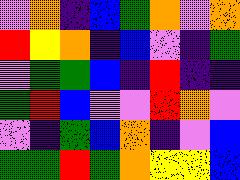[["violet", "orange", "indigo", "blue", "green", "orange", "violet", "orange"], ["red", "yellow", "orange", "indigo", "blue", "violet", "indigo", "green"], ["violet", "green", "green", "blue", "indigo", "red", "indigo", "indigo"], ["green", "red", "blue", "violet", "violet", "red", "orange", "violet"], ["violet", "indigo", "green", "blue", "orange", "indigo", "violet", "blue"], ["green", "green", "red", "green", "orange", "yellow", "yellow", "blue"]]